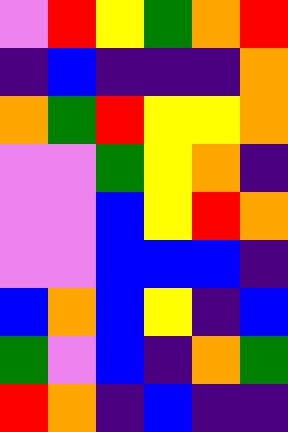[["violet", "red", "yellow", "green", "orange", "red"], ["indigo", "blue", "indigo", "indigo", "indigo", "orange"], ["orange", "green", "red", "yellow", "yellow", "orange"], ["violet", "violet", "green", "yellow", "orange", "indigo"], ["violet", "violet", "blue", "yellow", "red", "orange"], ["violet", "violet", "blue", "blue", "blue", "indigo"], ["blue", "orange", "blue", "yellow", "indigo", "blue"], ["green", "violet", "blue", "indigo", "orange", "green"], ["red", "orange", "indigo", "blue", "indigo", "indigo"]]